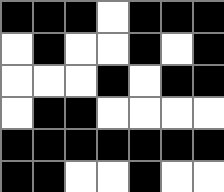[["black", "black", "black", "white", "black", "black", "black"], ["white", "black", "white", "white", "black", "white", "black"], ["white", "white", "white", "black", "white", "black", "black"], ["white", "black", "black", "white", "white", "white", "white"], ["black", "black", "black", "black", "black", "black", "black"], ["black", "black", "white", "white", "black", "white", "white"]]